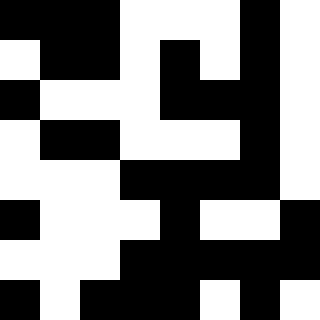[["black", "black", "black", "white", "white", "white", "black", "white"], ["white", "black", "black", "white", "black", "white", "black", "white"], ["black", "white", "white", "white", "black", "black", "black", "white"], ["white", "black", "black", "white", "white", "white", "black", "white"], ["white", "white", "white", "black", "black", "black", "black", "white"], ["black", "white", "white", "white", "black", "white", "white", "black"], ["white", "white", "white", "black", "black", "black", "black", "black"], ["black", "white", "black", "black", "black", "white", "black", "white"]]